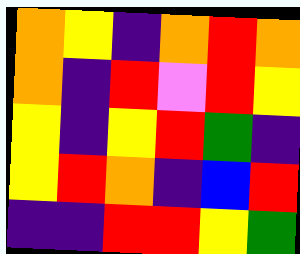[["orange", "yellow", "indigo", "orange", "red", "orange"], ["orange", "indigo", "red", "violet", "red", "yellow"], ["yellow", "indigo", "yellow", "red", "green", "indigo"], ["yellow", "red", "orange", "indigo", "blue", "red"], ["indigo", "indigo", "red", "red", "yellow", "green"]]